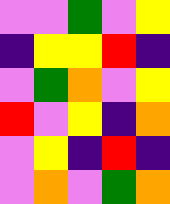[["violet", "violet", "green", "violet", "yellow"], ["indigo", "yellow", "yellow", "red", "indigo"], ["violet", "green", "orange", "violet", "yellow"], ["red", "violet", "yellow", "indigo", "orange"], ["violet", "yellow", "indigo", "red", "indigo"], ["violet", "orange", "violet", "green", "orange"]]